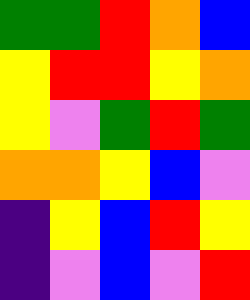[["green", "green", "red", "orange", "blue"], ["yellow", "red", "red", "yellow", "orange"], ["yellow", "violet", "green", "red", "green"], ["orange", "orange", "yellow", "blue", "violet"], ["indigo", "yellow", "blue", "red", "yellow"], ["indigo", "violet", "blue", "violet", "red"]]